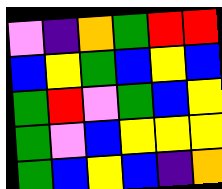[["violet", "indigo", "orange", "green", "red", "red"], ["blue", "yellow", "green", "blue", "yellow", "blue"], ["green", "red", "violet", "green", "blue", "yellow"], ["green", "violet", "blue", "yellow", "yellow", "yellow"], ["green", "blue", "yellow", "blue", "indigo", "orange"]]